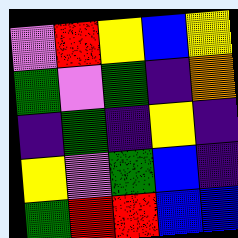[["violet", "red", "yellow", "blue", "yellow"], ["green", "violet", "green", "indigo", "orange"], ["indigo", "green", "indigo", "yellow", "indigo"], ["yellow", "violet", "green", "blue", "indigo"], ["green", "red", "red", "blue", "blue"]]